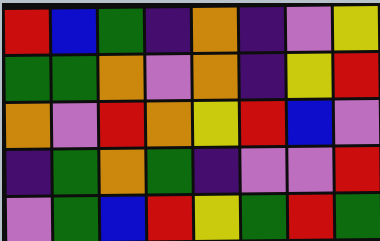[["red", "blue", "green", "indigo", "orange", "indigo", "violet", "yellow"], ["green", "green", "orange", "violet", "orange", "indigo", "yellow", "red"], ["orange", "violet", "red", "orange", "yellow", "red", "blue", "violet"], ["indigo", "green", "orange", "green", "indigo", "violet", "violet", "red"], ["violet", "green", "blue", "red", "yellow", "green", "red", "green"]]